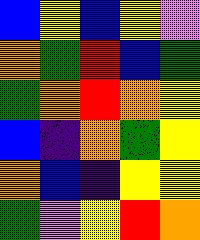[["blue", "yellow", "blue", "yellow", "violet"], ["orange", "green", "red", "blue", "green"], ["green", "orange", "red", "orange", "yellow"], ["blue", "indigo", "orange", "green", "yellow"], ["orange", "blue", "indigo", "yellow", "yellow"], ["green", "violet", "yellow", "red", "orange"]]